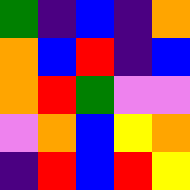[["green", "indigo", "blue", "indigo", "orange"], ["orange", "blue", "red", "indigo", "blue"], ["orange", "red", "green", "violet", "violet"], ["violet", "orange", "blue", "yellow", "orange"], ["indigo", "red", "blue", "red", "yellow"]]